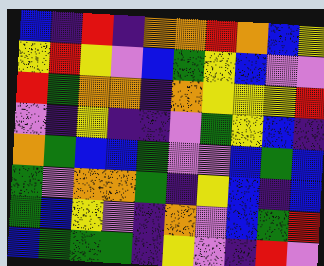[["blue", "indigo", "red", "indigo", "orange", "orange", "red", "orange", "blue", "yellow"], ["yellow", "red", "yellow", "violet", "blue", "green", "yellow", "blue", "violet", "violet"], ["red", "green", "orange", "orange", "indigo", "orange", "yellow", "yellow", "yellow", "red"], ["violet", "indigo", "yellow", "indigo", "indigo", "violet", "green", "yellow", "blue", "indigo"], ["orange", "green", "blue", "blue", "green", "violet", "violet", "blue", "green", "blue"], ["green", "violet", "orange", "orange", "green", "indigo", "yellow", "blue", "indigo", "blue"], ["green", "blue", "yellow", "violet", "indigo", "orange", "violet", "blue", "green", "red"], ["blue", "green", "green", "green", "indigo", "yellow", "violet", "indigo", "red", "violet"]]